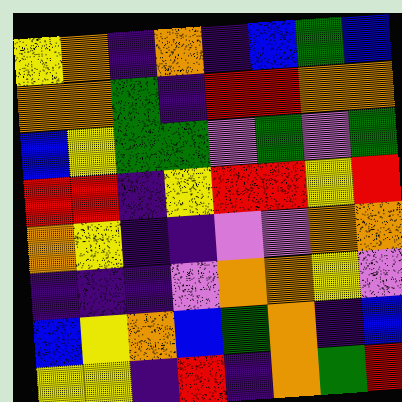[["yellow", "orange", "indigo", "orange", "indigo", "blue", "green", "blue"], ["orange", "orange", "green", "indigo", "red", "red", "orange", "orange"], ["blue", "yellow", "green", "green", "violet", "green", "violet", "green"], ["red", "red", "indigo", "yellow", "red", "red", "yellow", "red"], ["orange", "yellow", "indigo", "indigo", "violet", "violet", "orange", "orange"], ["indigo", "indigo", "indigo", "violet", "orange", "orange", "yellow", "violet"], ["blue", "yellow", "orange", "blue", "green", "orange", "indigo", "blue"], ["yellow", "yellow", "indigo", "red", "indigo", "orange", "green", "red"]]